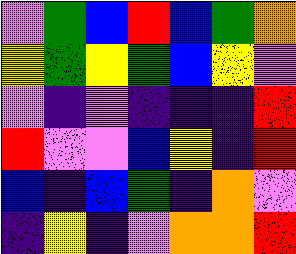[["violet", "green", "blue", "red", "blue", "green", "orange"], ["yellow", "green", "yellow", "green", "blue", "yellow", "violet"], ["violet", "indigo", "violet", "indigo", "indigo", "indigo", "red"], ["red", "violet", "violet", "blue", "yellow", "indigo", "red"], ["blue", "indigo", "blue", "green", "indigo", "orange", "violet"], ["indigo", "yellow", "indigo", "violet", "orange", "orange", "red"]]